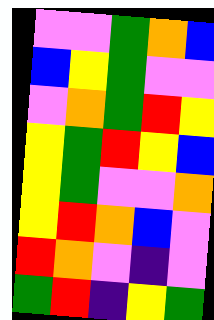[["violet", "violet", "green", "orange", "blue"], ["blue", "yellow", "green", "violet", "violet"], ["violet", "orange", "green", "red", "yellow"], ["yellow", "green", "red", "yellow", "blue"], ["yellow", "green", "violet", "violet", "orange"], ["yellow", "red", "orange", "blue", "violet"], ["red", "orange", "violet", "indigo", "violet"], ["green", "red", "indigo", "yellow", "green"]]